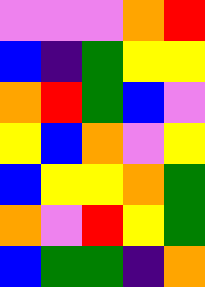[["violet", "violet", "violet", "orange", "red"], ["blue", "indigo", "green", "yellow", "yellow"], ["orange", "red", "green", "blue", "violet"], ["yellow", "blue", "orange", "violet", "yellow"], ["blue", "yellow", "yellow", "orange", "green"], ["orange", "violet", "red", "yellow", "green"], ["blue", "green", "green", "indigo", "orange"]]